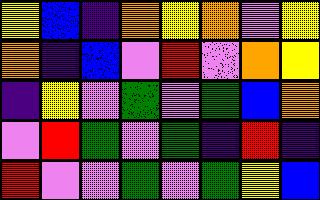[["yellow", "blue", "indigo", "orange", "yellow", "orange", "violet", "yellow"], ["orange", "indigo", "blue", "violet", "red", "violet", "orange", "yellow"], ["indigo", "yellow", "violet", "green", "violet", "green", "blue", "orange"], ["violet", "red", "green", "violet", "green", "indigo", "red", "indigo"], ["red", "violet", "violet", "green", "violet", "green", "yellow", "blue"]]